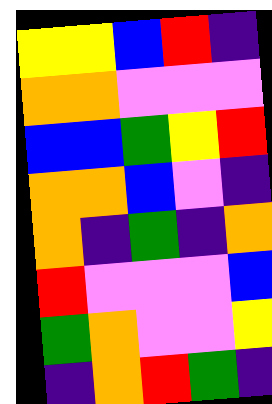[["yellow", "yellow", "blue", "red", "indigo"], ["orange", "orange", "violet", "violet", "violet"], ["blue", "blue", "green", "yellow", "red"], ["orange", "orange", "blue", "violet", "indigo"], ["orange", "indigo", "green", "indigo", "orange"], ["red", "violet", "violet", "violet", "blue"], ["green", "orange", "violet", "violet", "yellow"], ["indigo", "orange", "red", "green", "indigo"]]